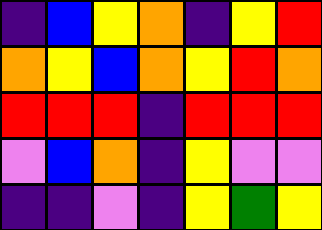[["indigo", "blue", "yellow", "orange", "indigo", "yellow", "red"], ["orange", "yellow", "blue", "orange", "yellow", "red", "orange"], ["red", "red", "red", "indigo", "red", "red", "red"], ["violet", "blue", "orange", "indigo", "yellow", "violet", "violet"], ["indigo", "indigo", "violet", "indigo", "yellow", "green", "yellow"]]